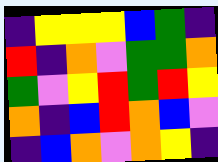[["indigo", "yellow", "yellow", "yellow", "blue", "green", "indigo"], ["red", "indigo", "orange", "violet", "green", "green", "orange"], ["green", "violet", "yellow", "red", "green", "red", "yellow"], ["orange", "indigo", "blue", "red", "orange", "blue", "violet"], ["indigo", "blue", "orange", "violet", "orange", "yellow", "indigo"]]